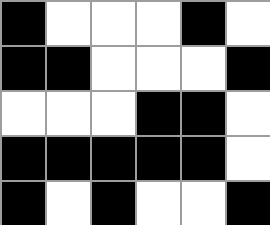[["black", "white", "white", "white", "black", "white"], ["black", "black", "white", "white", "white", "black"], ["white", "white", "white", "black", "black", "white"], ["black", "black", "black", "black", "black", "white"], ["black", "white", "black", "white", "white", "black"]]